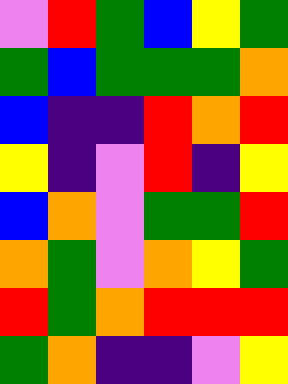[["violet", "red", "green", "blue", "yellow", "green"], ["green", "blue", "green", "green", "green", "orange"], ["blue", "indigo", "indigo", "red", "orange", "red"], ["yellow", "indigo", "violet", "red", "indigo", "yellow"], ["blue", "orange", "violet", "green", "green", "red"], ["orange", "green", "violet", "orange", "yellow", "green"], ["red", "green", "orange", "red", "red", "red"], ["green", "orange", "indigo", "indigo", "violet", "yellow"]]